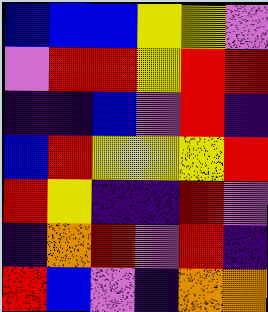[["blue", "blue", "blue", "yellow", "yellow", "violet"], ["violet", "red", "red", "yellow", "red", "red"], ["indigo", "indigo", "blue", "violet", "red", "indigo"], ["blue", "red", "yellow", "yellow", "yellow", "red"], ["red", "yellow", "indigo", "indigo", "red", "violet"], ["indigo", "orange", "red", "violet", "red", "indigo"], ["red", "blue", "violet", "indigo", "orange", "orange"]]